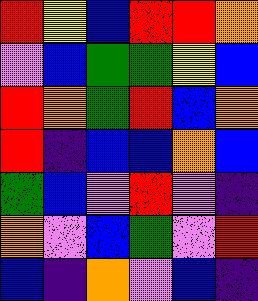[["red", "yellow", "blue", "red", "red", "orange"], ["violet", "blue", "green", "green", "yellow", "blue"], ["red", "orange", "green", "red", "blue", "orange"], ["red", "indigo", "blue", "blue", "orange", "blue"], ["green", "blue", "violet", "red", "violet", "indigo"], ["orange", "violet", "blue", "green", "violet", "red"], ["blue", "indigo", "orange", "violet", "blue", "indigo"]]